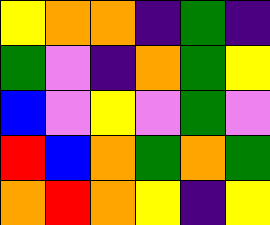[["yellow", "orange", "orange", "indigo", "green", "indigo"], ["green", "violet", "indigo", "orange", "green", "yellow"], ["blue", "violet", "yellow", "violet", "green", "violet"], ["red", "blue", "orange", "green", "orange", "green"], ["orange", "red", "orange", "yellow", "indigo", "yellow"]]